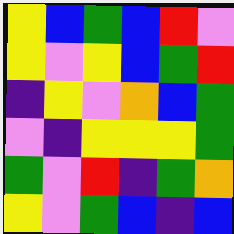[["yellow", "blue", "green", "blue", "red", "violet"], ["yellow", "violet", "yellow", "blue", "green", "red"], ["indigo", "yellow", "violet", "orange", "blue", "green"], ["violet", "indigo", "yellow", "yellow", "yellow", "green"], ["green", "violet", "red", "indigo", "green", "orange"], ["yellow", "violet", "green", "blue", "indigo", "blue"]]